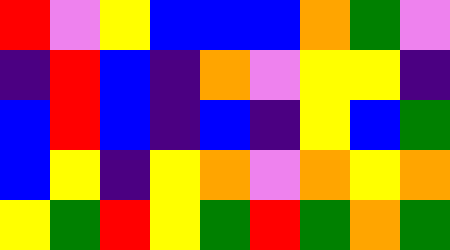[["red", "violet", "yellow", "blue", "blue", "blue", "orange", "green", "violet"], ["indigo", "red", "blue", "indigo", "orange", "violet", "yellow", "yellow", "indigo"], ["blue", "red", "blue", "indigo", "blue", "indigo", "yellow", "blue", "green"], ["blue", "yellow", "indigo", "yellow", "orange", "violet", "orange", "yellow", "orange"], ["yellow", "green", "red", "yellow", "green", "red", "green", "orange", "green"]]